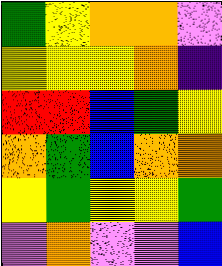[["green", "yellow", "orange", "orange", "violet"], ["yellow", "yellow", "yellow", "orange", "indigo"], ["red", "red", "blue", "green", "yellow"], ["orange", "green", "blue", "orange", "orange"], ["yellow", "green", "yellow", "yellow", "green"], ["violet", "orange", "violet", "violet", "blue"]]